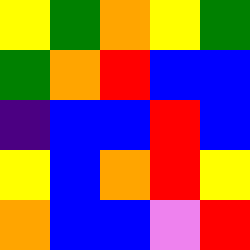[["yellow", "green", "orange", "yellow", "green"], ["green", "orange", "red", "blue", "blue"], ["indigo", "blue", "blue", "red", "blue"], ["yellow", "blue", "orange", "red", "yellow"], ["orange", "blue", "blue", "violet", "red"]]